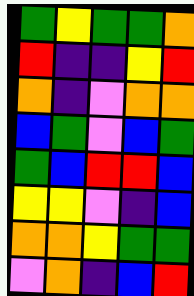[["green", "yellow", "green", "green", "orange"], ["red", "indigo", "indigo", "yellow", "red"], ["orange", "indigo", "violet", "orange", "orange"], ["blue", "green", "violet", "blue", "green"], ["green", "blue", "red", "red", "blue"], ["yellow", "yellow", "violet", "indigo", "blue"], ["orange", "orange", "yellow", "green", "green"], ["violet", "orange", "indigo", "blue", "red"]]